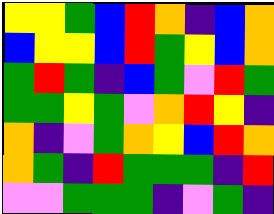[["yellow", "yellow", "green", "blue", "red", "orange", "indigo", "blue", "orange"], ["blue", "yellow", "yellow", "blue", "red", "green", "yellow", "blue", "orange"], ["green", "red", "green", "indigo", "blue", "green", "violet", "red", "green"], ["green", "green", "yellow", "green", "violet", "orange", "red", "yellow", "indigo"], ["orange", "indigo", "violet", "green", "orange", "yellow", "blue", "red", "orange"], ["orange", "green", "indigo", "red", "green", "green", "green", "indigo", "red"], ["violet", "violet", "green", "green", "green", "indigo", "violet", "green", "indigo"]]